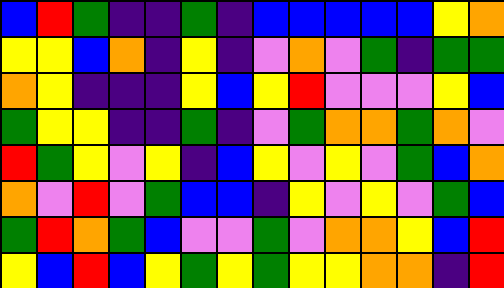[["blue", "red", "green", "indigo", "indigo", "green", "indigo", "blue", "blue", "blue", "blue", "blue", "yellow", "orange"], ["yellow", "yellow", "blue", "orange", "indigo", "yellow", "indigo", "violet", "orange", "violet", "green", "indigo", "green", "green"], ["orange", "yellow", "indigo", "indigo", "indigo", "yellow", "blue", "yellow", "red", "violet", "violet", "violet", "yellow", "blue"], ["green", "yellow", "yellow", "indigo", "indigo", "green", "indigo", "violet", "green", "orange", "orange", "green", "orange", "violet"], ["red", "green", "yellow", "violet", "yellow", "indigo", "blue", "yellow", "violet", "yellow", "violet", "green", "blue", "orange"], ["orange", "violet", "red", "violet", "green", "blue", "blue", "indigo", "yellow", "violet", "yellow", "violet", "green", "blue"], ["green", "red", "orange", "green", "blue", "violet", "violet", "green", "violet", "orange", "orange", "yellow", "blue", "red"], ["yellow", "blue", "red", "blue", "yellow", "green", "yellow", "green", "yellow", "yellow", "orange", "orange", "indigo", "red"]]